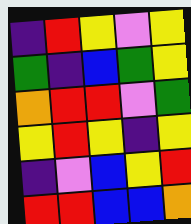[["indigo", "red", "yellow", "violet", "yellow"], ["green", "indigo", "blue", "green", "yellow"], ["orange", "red", "red", "violet", "green"], ["yellow", "red", "yellow", "indigo", "yellow"], ["indigo", "violet", "blue", "yellow", "red"], ["red", "red", "blue", "blue", "orange"]]